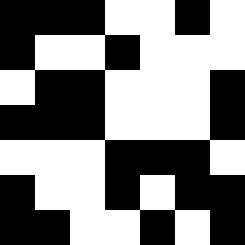[["black", "black", "black", "white", "white", "black", "white"], ["black", "white", "white", "black", "white", "white", "white"], ["white", "black", "black", "white", "white", "white", "black"], ["black", "black", "black", "white", "white", "white", "black"], ["white", "white", "white", "black", "black", "black", "white"], ["black", "white", "white", "black", "white", "black", "black"], ["black", "black", "white", "white", "black", "white", "black"]]